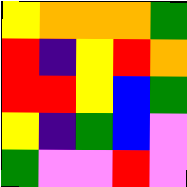[["yellow", "orange", "orange", "orange", "green"], ["red", "indigo", "yellow", "red", "orange"], ["red", "red", "yellow", "blue", "green"], ["yellow", "indigo", "green", "blue", "violet"], ["green", "violet", "violet", "red", "violet"]]